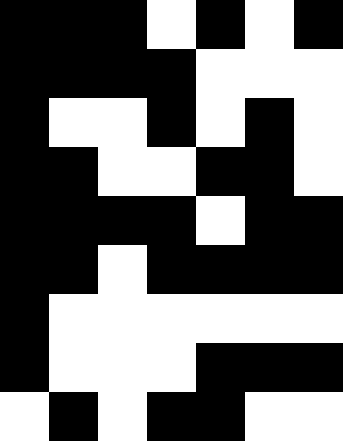[["black", "black", "black", "white", "black", "white", "black"], ["black", "black", "black", "black", "white", "white", "white"], ["black", "white", "white", "black", "white", "black", "white"], ["black", "black", "white", "white", "black", "black", "white"], ["black", "black", "black", "black", "white", "black", "black"], ["black", "black", "white", "black", "black", "black", "black"], ["black", "white", "white", "white", "white", "white", "white"], ["black", "white", "white", "white", "black", "black", "black"], ["white", "black", "white", "black", "black", "white", "white"]]